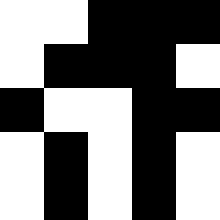[["white", "white", "black", "black", "black"], ["white", "black", "black", "black", "white"], ["black", "white", "white", "black", "black"], ["white", "black", "white", "black", "white"], ["white", "black", "white", "black", "white"]]